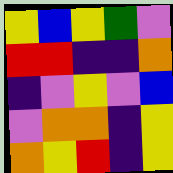[["yellow", "blue", "yellow", "green", "violet"], ["red", "red", "indigo", "indigo", "orange"], ["indigo", "violet", "yellow", "violet", "blue"], ["violet", "orange", "orange", "indigo", "yellow"], ["orange", "yellow", "red", "indigo", "yellow"]]